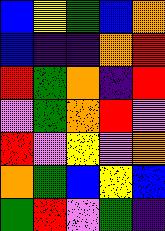[["blue", "yellow", "green", "blue", "orange"], ["blue", "indigo", "indigo", "orange", "red"], ["red", "green", "orange", "indigo", "red"], ["violet", "green", "orange", "red", "violet"], ["red", "violet", "yellow", "violet", "orange"], ["orange", "green", "blue", "yellow", "blue"], ["green", "red", "violet", "green", "indigo"]]